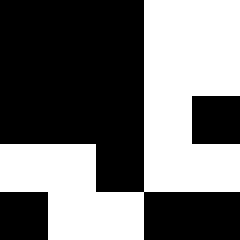[["black", "black", "black", "white", "white"], ["black", "black", "black", "white", "white"], ["black", "black", "black", "white", "black"], ["white", "white", "black", "white", "white"], ["black", "white", "white", "black", "black"]]